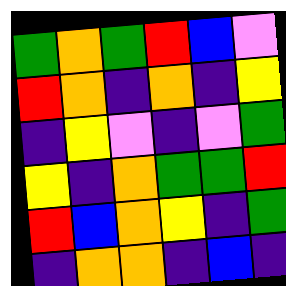[["green", "orange", "green", "red", "blue", "violet"], ["red", "orange", "indigo", "orange", "indigo", "yellow"], ["indigo", "yellow", "violet", "indigo", "violet", "green"], ["yellow", "indigo", "orange", "green", "green", "red"], ["red", "blue", "orange", "yellow", "indigo", "green"], ["indigo", "orange", "orange", "indigo", "blue", "indigo"]]